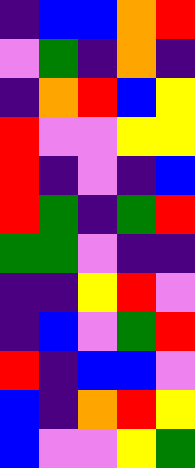[["indigo", "blue", "blue", "orange", "red"], ["violet", "green", "indigo", "orange", "indigo"], ["indigo", "orange", "red", "blue", "yellow"], ["red", "violet", "violet", "yellow", "yellow"], ["red", "indigo", "violet", "indigo", "blue"], ["red", "green", "indigo", "green", "red"], ["green", "green", "violet", "indigo", "indigo"], ["indigo", "indigo", "yellow", "red", "violet"], ["indigo", "blue", "violet", "green", "red"], ["red", "indigo", "blue", "blue", "violet"], ["blue", "indigo", "orange", "red", "yellow"], ["blue", "violet", "violet", "yellow", "green"]]